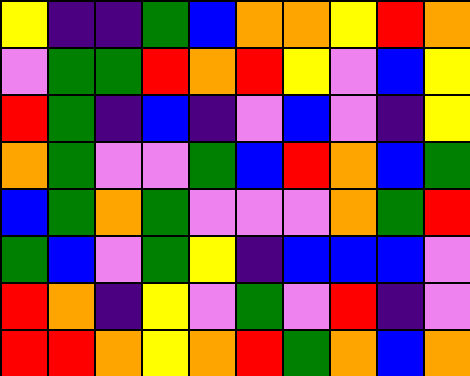[["yellow", "indigo", "indigo", "green", "blue", "orange", "orange", "yellow", "red", "orange"], ["violet", "green", "green", "red", "orange", "red", "yellow", "violet", "blue", "yellow"], ["red", "green", "indigo", "blue", "indigo", "violet", "blue", "violet", "indigo", "yellow"], ["orange", "green", "violet", "violet", "green", "blue", "red", "orange", "blue", "green"], ["blue", "green", "orange", "green", "violet", "violet", "violet", "orange", "green", "red"], ["green", "blue", "violet", "green", "yellow", "indigo", "blue", "blue", "blue", "violet"], ["red", "orange", "indigo", "yellow", "violet", "green", "violet", "red", "indigo", "violet"], ["red", "red", "orange", "yellow", "orange", "red", "green", "orange", "blue", "orange"]]